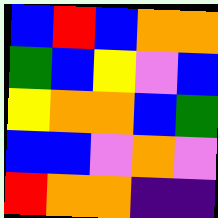[["blue", "red", "blue", "orange", "orange"], ["green", "blue", "yellow", "violet", "blue"], ["yellow", "orange", "orange", "blue", "green"], ["blue", "blue", "violet", "orange", "violet"], ["red", "orange", "orange", "indigo", "indigo"]]